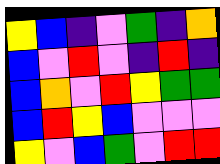[["yellow", "blue", "indigo", "violet", "green", "indigo", "orange"], ["blue", "violet", "red", "violet", "indigo", "red", "indigo"], ["blue", "orange", "violet", "red", "yellow", "green", "green"], ["blue", "red", "yellow", "blue", "violet", "violet", "violet"], ["yellow", "violet", "blue", "green", "violet", "red", "red"]]